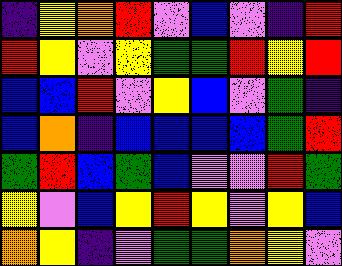[["indigo", "yellow", "orange", "red", "violet", "blue", "violet", "indigo", "red"], ["red", "yellow", "violet", "yellow", "green", "green", "red", "yellow", "red"], ["blue", "blue", "red", "violet", "yellow", "blue", "violet", "green", "indigo"], ["blue", "orange", "indigo", "blue", "blue", "blue", "blue", "green", "red"], ["green", "red", "blue", "green", "blue", "violet", "violet", "red", "green"], ["yellow", "violet", "blue", "yellow", "red", "yellow", "violet", "yellow", "blue"], ["orange", "yellow", "indigo", "violet", "green", "green", "orange", "yellow", "violet"]]